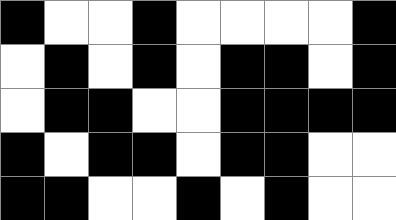[["black", "white", "white", "black", "white", "white", "white", "white", "black"], ["white", "black", "white", "black", "white", "black", "black", "white", "black"], ["white", "black", "black", "white", "white", "black", "black", "black", "black"], ["black", "white", "black", "black", "white", "black", "black", "white", "white"], ["black", "black", "white", "white", "black", "white", "black", "white", "white"]]